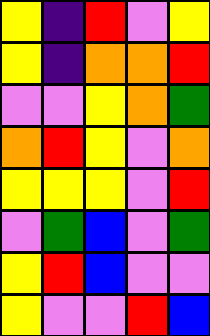[["yellow", "indigo", "red", "violet", "yellow"], ["yellow", "indigo", "orange", "orange", "red"], ["violet", "violet", "yellow", "orange", "green"], ["orange", "red", "yellow", "violet", "orange"], ["yellow", "yellow", "yellow", "violet", "red"], ["violet", "green", "blue", "violet", "green"], ["yellow", "red", "blue", "violet", "violet"], ["yellow", "violet", "violet", "red", "blue"]]